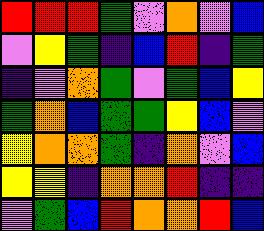[["red", "red", "red", "green", "violet", "orange", "violet", "blue"], ["violet", "yellow", "green", "indigo", "blue", "red", "indigo", "green"], ["indigo", "violet", "orange", "green", "violet", "green", "blue", "yellow"], ["green", "orange", "blue", "green", "green", "yellow", "blue", "violet"], ["yellow", "orange", "orange", "green", "indigo", "orange", "violet", "blue"], ["yellow", "yellow", "indigo", "orange", "orange", "red", "indigo", "indigo"], ["violet", "green", "blue", "red", "orange", "orange", "red", "blue"]]